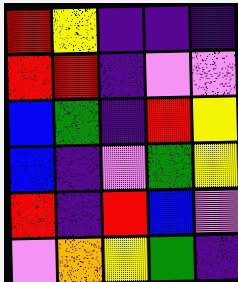[["red", "yellow", "indigo", "indigo", "indigo"], ["red", "red", "indigo", "violet", "violet"], ["blue", "green", "indigo", "red", "yellow"], ["blue", "indigo", "violet", "green", "yellow"], ["red", "indigo", "red", "blue", "violet"], ["violet", "orange", "yellow", "green", "indigo"]]